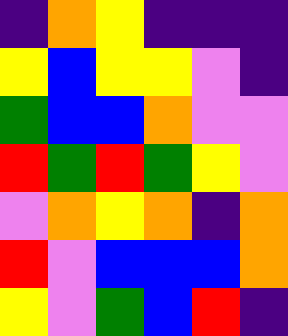[["indigo", "orange", "yellow", "indigo", "indigo", "indigo"], ["yellow", "blue", "yellow", "yellow", "violet", "indigo"], ["green", "blue", "blue", "orange", "violet", "violet"], ["red", "green", "red", "green", "yellow", "violet"], ["violet", "orange", "yellow", "orange", "indigo", "orange"], ["red", "violet", "blue", "blue", "blue", "orange"], ["yellow", "violet", "green", "blue", "red", "indigo"]]